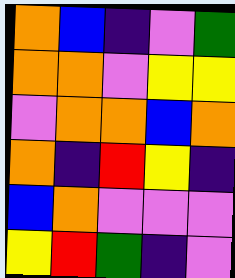[["orange", "blue", "indigo", "violet", "green"], ["orange", "orange", "violet", "yellow", "yellow"], ["violet", "orange", "orange", "blue", "orange"], ["orange", "indigo", "red", "yellow", "indigo"], ["blue", "orange", "violet", "violet", "violet"], ["yellow", "red", "green", "indigo", "violet"]]